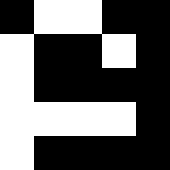[["black", "white", "white", "black", "black"], ["white", "black", "black", "white", "black"], ["white", "black", "black", "black", "black"], ["white", "white", "white", "white", "black"], ["white", "black", "black", "black", "black"]]